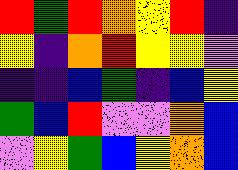[["red", "green", "red", "orange", "yellow", "red", "indigo"], ["yellow", "indigo", "orange", "red", "yellow", "yellow", "violet"], ["indigo", "indigo", "blue", "green", "indigo", "blue", "yellow"], ["green", "blue", "red", "violet", "violet", "orange", "blue"], ["violet", "yellow", "green", "blue", "yellow", "orange", "blue"]]